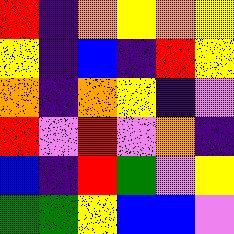[["red", "indigo", "orange", "yellow", "orange", "yellow"], ["yellow", "indigo", "blue", "indigo", "red", "yellow"], ["orange", "indigo", "orange", "yellow", "indigo", "violet"], ["red", "violet", "red", "violet", "orange", "indigo"], ["blue", "indigo", "red", "green", "violet", "yellow"], ["green", "green", "yellow", "blue", "blue", "violet"]]